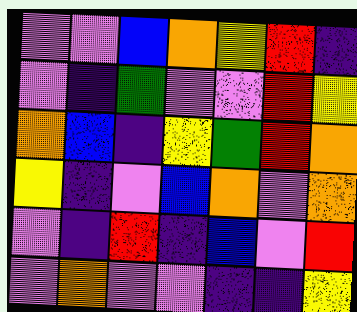[["violet", "violet", "blue", "orange", "yellow", "red", "indigo"], ["violet", "indigo", "green", "violet", "violet", "red", "yellow"], ["orange", "blue", "indigo", "yellow", "green", "red", "orange"], ["yellow", "indigo", "violet", "blue", "orange", "violet", "orange"], ["violet", "indigo", "red", "indigo", "blue", "violet", "red"], ["violet", "orange", "violet", "violet", "indigo", "indigo", "yellow"]]